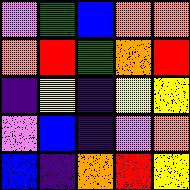[["violet", "green", "blue", "orange", "orange"], ["orange", "red", "green", "orange", "red"], ["indigo", "yellow", "indigo", "yellow", "yellow"], ["violet", "blue", "indigo", "violet", "orange"], ["blue", "indigo", "orange", "red", "yellow"]]